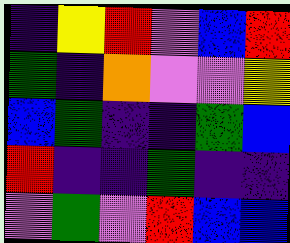[["indigo", "yellow", "red", "violet", "blue", "red"], ["green", "indigo", "orange", "violet", "violet", "yellow"], ["blue", "green", "indigo", "indigo", "green", "blue"], ["red", "indigo", "indigo", "green", "indigo", "indigo"], ["violet", "green", "violet", "red", "blue", "blue"]]